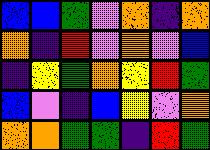[["blue", "blue", "green", "violet", "orange", "indigo", "orange"], ["orange", "indigo", "red", "violet", "orange", "violet", "blue"], ["indigo", "yellow", "green", "orange", "yellow", "red", "green"], ["blue", "violet", "indigo", "blue", "yellow", "violet", "orange"], ["orange", "orange", "green", "green", "indigo", "red", "green"]]